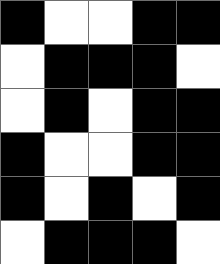[["black", "white", "white", "black", "black"], ["white", "black", "black", "black", "white"], ["white", "black", "white", "black", "black"], ["black", "white", "white", "black", "black"], ["black", "white", "black", "white", "black"], ["white", "black", "black", "black", "white"]]